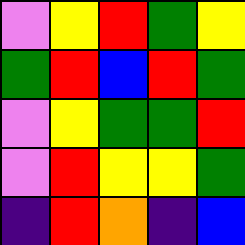[["violet", "yellow", "red", "green", "yellow"], ["green", "red", "blue", "red", "green"], ["violet", "yellow", "green", "green", "red"], ["violet", "red", "yellow", "yellow", "green"], ["indigo", "red", "orange", "indigo", "blue"]]